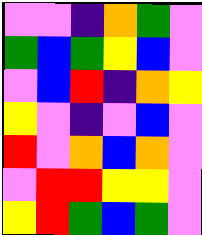[["violet", "violet", "indigo", "orange", "green", "violet"], ["green", "blue", "green", "yellow", "blue", "violet"], ["violet", "blue", "red", "indigo", "orange", "yellow"], ["yellow", "violet", "indigo", "violet", "blue", "violet"], ["red", "violet", "orange", "blue", "orange", "violet"], ["violet", "red", "red", "yellow", "yellow", "violet"], ["yellow", "red", "green", "blue", "green", "violet"]]